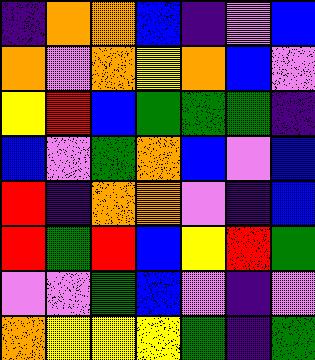[["indigo", "orange", "orange", "blue", "indigo", "violet", "blue"], ["orange", "violet", "orange", "yellow", "orange", "blue", "violet"], ["yellow", "red", "blue", "green", "green", "green", "indigo"], ["blue", "violet", "green", "orange", "blue", "violet", "blue"], ["red", "indigo", "orange", "orange", "violet", "indigo", "blue"], ["red", "green", "red", "blue", "yellow", "red", "green"], ["violet", "violet", "green", "blue", "violet", "indigo", "violet"], ["orange", "yellow", "yellow", "yellow", "green", "indigo", "green"]]